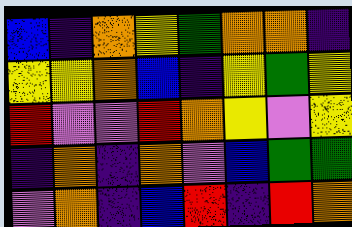[["blue", "indigo", "orange", "yellow", "green", "orange", "orange", "indigo"], ["yellow", "yellow", "orange", "blue", "indigo", "yellow", "green", "yellow"], ["red", "violet", "violet", "red", "orange", "yellow", "violet", "yellow"], ["indigo", "orange", "indigo", "orange", "violet", "blue", "green", "green"], ["violet", "orange", "indigo", "blue", "red", "indigo", "red", "orange"]]